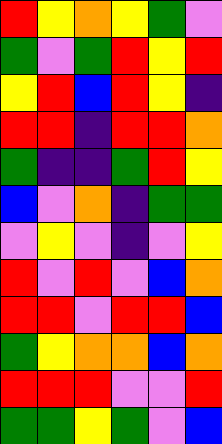[["red", "yellow", "orange", "yellow", "green", "violet"], ["green", "violet", "green", "red", "yellow", "red"], ["yellow", "red", "blue", "red", "yellow", "indigo"], ["red", "red", "indigo", "red", "red", "orange"], ["green", "indigo", "indigo", "green", "red", "yellow"], ["blue", "violet", "orange", "indigo", "green", "green"], ["violet", "yellow", "violet", "indigo", "violet", "yellow"], ["red", "violet", "red", "violet", "blue", "orange"], ["red", "red", "violet", "red", "red", "blue"], ["green", "yellow", "orange", "orange", "blue", "orange"], ["red", "red", "red", "violet", "violet", "red"], ["green", "green", "yellow", "green", "violet", "blue"]]